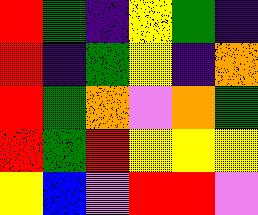[["red", "green", "indigo", "yellow", "green", "indigo"], ["red", "indigo", "green", "yellow", "indigo", "orange"], ["red", "green", "orange", "violet", "orange", "green"], ["red", "green", "red", "yellow", "yellow", "yellow"], ["yellow", "blue", "violet", "red", "red", "violet"]]